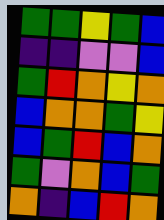[["green", "green", "yellow", "green", "blue"], ["indigo", "indigo", "violet", "violet", "blue"], ["green", "red", "orange", "yellow", "orange"], ["blue", "orange", "orange", "green", "yellow"], ["blue", "green", "red", "blue", "orange"], ["green", "violet", "orange", "blue", "green"], ["orange", "indigo", "blue", "red", "orange"]]